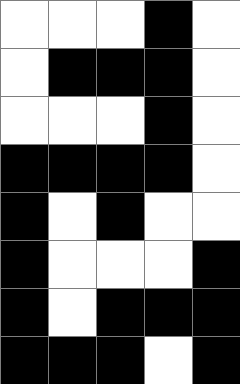[["white", "white", "white", "black", "white"], ["white", "black", "black", "black", "white"], ["white", "white", "white", "black", "white"], ["black", "black", "black", "black", "white"], ["black", "white", "black", "white", "white"], ["black", "white", "white", "white", "black"], ["black", "white", "black", "black", "black"], ["black", "black", "black", "white", "black"]]